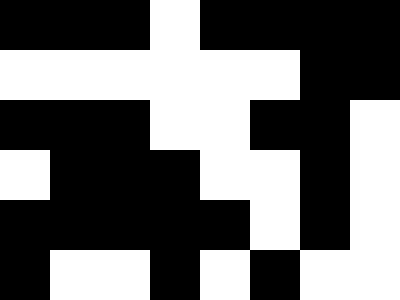[["black", "black", "black", "white", "black", "black", "black", "black"], ["white", "white", "white", "white", "white", "white", "black", "black"], ["black", "black", "black", "white", "white", "black", "black", "white"], ["white", "black", "black", "black", "white", "white", "black", "white"], ["black", "black", "black", "black", "black", "white", "black", "white"], ["black", "white", "white", "black", "white", "black", "white", "white"]]